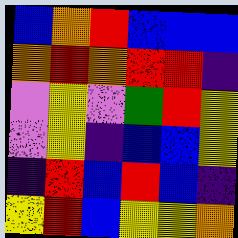[["blue", "orange", "red", "blue", "blue", "blue"], ["orange", "red", "orange", "red", "red", "indigo"], ["violet", "yellow", "violet", "green", "red", "yellow"], ["violet", "yellow", "indigo", "blue", "blue", "yellow"], ["indigo", "red", "blue", "red", "blue", "indigo"], ["yellow", "red", "blue", "yellow", "yellow", "orange"]]